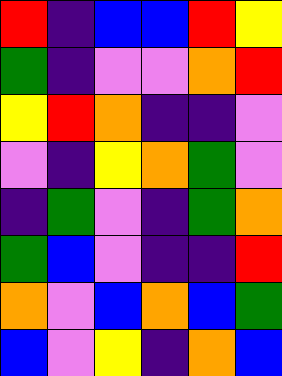[["red", "indigo", "blue", "blue", "red", "yellow"], ["green", "indigo", "violet", "violet", "orange", "red"], ["yellow", "red", "orange", "indigo", "indigo", "violet"], ["violet", "indigo", "yellow", "orange", "green", "violet"], ["indigo", "green", "violet", "indigo", "green", "orange"], ["green", "blue", "violet", "indigo", "indigo", "red"], ["orange", "violet", "blue", "orange", "blue", "green"], ["blue", "violet", "yellow", "indigo", "orange", "blue"]]